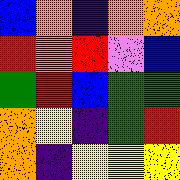[["blue", "orange", "indigo", "orange", "orange"], ["red", "orange", "red", "violet", "blue"], ["green", "red", "blue", "green", "green"], ["orange", "yellow", "indigo", "green", "red"], ["orange", "indigo", "yellow", "yellow", "yellow"]]